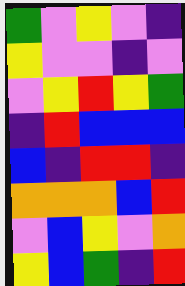[["green", "violet", "yellow", "violet", "indigo"], ["yellow", "violet", "violet", "indigo", "violet"], ["violet", "yellow", "red", "yellow", "green"], ["indigo", "red", "blue", "blue", "blue"], ["blue", "indigo", "red", "red", "indigo"], ["orange", "orange", "orange", "blue", "red"], ["violet", "blue", "yellow", "violet", "orange"], ["yellow", "blue", "green", "indigo", "red"]]